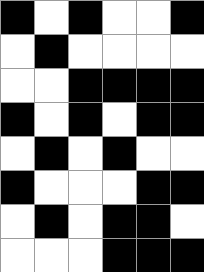[["black", "white", "black", "white", "white", "black"], ["white", "black", "white", "white", "white", "white"], ["white", "white", "black", "black", "black", "black"], ["black", "white", "black", "white", "black", "black"], ["white", "black", "white", "black", "white", "white"], ["black", "white", "white", "white", "black", "black"], ["white", "black", "white", "black", "black", "white"], ["white", "white", "white", "black", "black", "black"]]